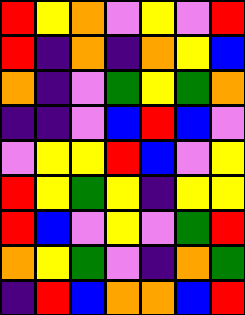[["red", "yellow", "orange", "violet", "yellow", "violet", "red"], ["red", "indigo", "orange", "indigo", "orange", "yellow", "blue"], ["orange", "indigo", "violet", "green", "yellow", "green", "orange"], ["indigo", "indigo", "violet", "blue", "red", "blue", "violet"], ["violet", "yellow", "yellow", "red", "blue", "violet", "yellow"], ["red", "yellow", "green", "yellow", "indigo", "yellow", "yellow"], ["red", "blue", "violet", "yellow", "violet", "green", "red"], ["orange", "yellow", "green", "violet", "indigo", "orange", "green"], ["indigo", "red", "blue", "orange", "orange", "blue", "red"]]